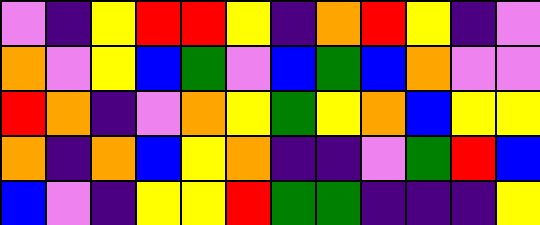[["violet", "indigo", "yellow", "red", "red", "yellow", "indigo", "orange", "red", "yellow", "indigo", "violet"], ["orange", "violet", "yellow", "blue", "green", "violet", "blue", "green", "blue", "orange", "violet", "violet"], ["red", "orange", "indigo", "violet", "orange", "yellow", "green", "yellow", "orange", "blue", "yellow", "yellow"], ["orange", "indigo", "orange", "blue", "yellow", "orange", "indigo", "indigo", "violet", "green", "red", "blue"], ["blue", "violet", "indigo", "yellow", "yellow", "red", "green", "green", "indigo", "indigo", "indigo", "yellow"]]